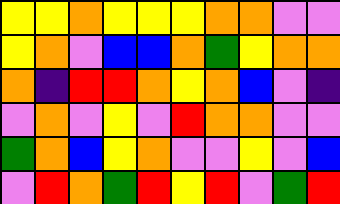[["yellow", "yellow", "orange", "yellow", "yellow", "yellow", "orange", "orange", "violet", "violet"], ["yellow", "orange", "violet", "blue", "blue", "orange", "green", "yellow", "orange", "orange"], ["orange", "indigo", "red", "red", "orange", "yellow", "orange", "blue", "violet", "indigo"], ["violet", "orange", "violet", "yellow", "violet", "red", "orange", "orange", "violet", "violet"], ["green", "orange", "blue", "yellow", "orange", "violet", "violet", "yellow", "violet", "blue"], ["violet", "red", "orange", "green", "red", "yellow", "red", "violet", "green", "red"]]